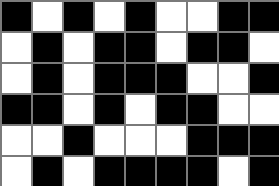[["black", "white", "black", "white", "black", "white", "white", "black", "black"], ["white", "black", "white", "black", "black", "white", "black", "black", "white"], ["white", "black", "white", "black", "black", "black", "white", "white", "black"], ["black", "black", "white", "black", "white", "black", "black", "white", "white"], ["white", "white", "black", "white", "white", "white", "black", "black", "black"], ["white", "black", "white", "black", "black", "black", "black", "white", "black"]]